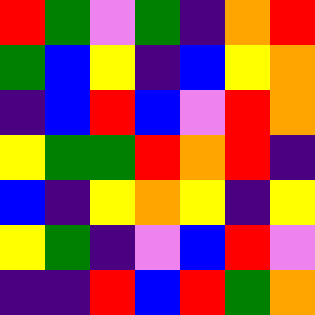[["red", "green", "violet", "green", "indigo", "orange", "red"], ["green", "blue", "yellow", "indigo", "blue", "yellow", "orange"], ["indigo", "blue", "red", "blue", "violet", "red", "orange"], ["yellow", "green", "green", "red", "orange", "red", "indigo"], ["blue", "indigo", "yellow", "orange", "yellow", "indigo", "yellow"], ["yellow", "green", "indigo", "violet", "blue", "red", "violet"], ["indigo", "indigo", "red", "blue", "red", "green", "orange"]]